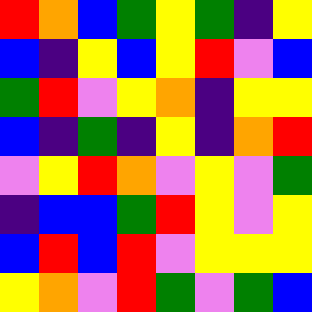[["red", "orange", "blue", "green", "yellow", "green", "indigo", "yellow"], ["blue", "indigo", "yellow", "blue", "yellow", "red", "violet", "blue"], ["green", "red", "violet", "yellow", "orange", "indigo", "yellow", "yellow"], ["blue", "indigo", "green", "indigo", "yellow", "indigo", "orange", "red"], ["violet", "yellow", "red", "orange", "violet", "yellow", "violet", "green"], ["indigo", "blue", "blue", "green", "red", "yellow", "violet", "yellow"], ["blue", "red", "blue", "red", "violet", "yellow", "yellow", "yellow"], ["yellow", "orange", "violet", "red", "green", "violet", "green", "blue"]]